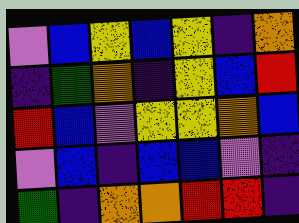[["violet", "blue", "yellow", "blue", "yellow", "indigo", "orange"], ["indigo", "green", "orange", "indigo", "yellow", "blue", "red"], ["red", "blue", "violet", "yellow", "yellow", "orange", "blue"], ["violet", "blue", "indigo", "blue", "blue", "violet", "indigo"], ["green", "indigo", "orange", "orange", "red", "red", "indigo"]]